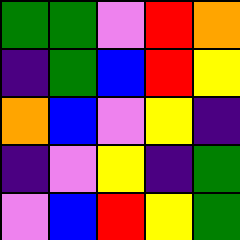[["green", "green", "violet", "red", "orange"], ["indigo", "green", "blue", "red", "yellow"], ["orange", "blue", "violet", "yellow", "indigo"], ["indigo", "violet", "yellow", "indigo", "green"], ["violet", "blue", "red", "yellow", "green"]]